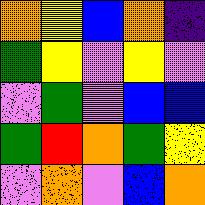[["orange", "yellow", "blue", "orange", "indigo"], ["green", "yellow", "violet", "yellow", "violet"], ["violet", "green", "violet", "blue", "blue"], ["green", "red", "orange", "green", "yellow"], ["violet", "orange", "violet", "blue", "orange"]]